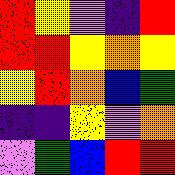[["red", "yellow", "violet", "indigo", "red"], ["red", "red", "yellow", "orange", "yellow"], ["yellow", "red", "orange", "blue", "green"], ["indigo", "indigo", "yellow", "violet", "orange"], ["violet", "green", "blue", "red", "red"]]